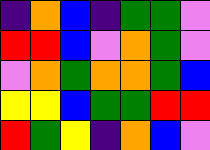[["indigo", "orange", "blue", "indigo", "green", "green", "violet"], ["red", "red", "blue", "violet", "orange", "green", "violet"], ["violet", "orange", "green", "orange", "orange", "green", "blue"], ["yellow", "yellow", "blue", "green", "green", "red", "red"], ["red", "green", "yellow", "indigo", "orange", "blue", "violet"]]